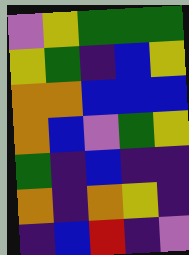[["violet", "yellow", "green", "green", "green"], ["yellow", "green", "indigo", "blue", "yellow"], ["orange", "orange", "blue", "blue", "blue"], ["orange", "blue", "violet", "green", "yellow"], ["green", "indigo", "blue", "indigo", "indigo"], ["orange", "indigo", "orange", "yellow", "indigo"], ["indigo", "blue", "red", "indigo", "violet"]]